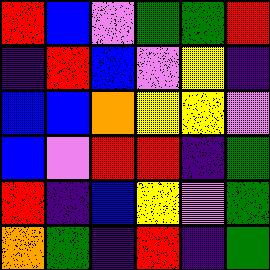[["red", "blue", "violet", "green", "green", "red"], ["indigo", "red", "blue", "violet", "yellow", "indigo"], ["blue", "blue", "orange", "yellow", "yellow", "violet"], ["blue", "violet", "red", "red", "indigo", "green"], ["red", "indigo", "blue", "yellow", "violet", "green"], ["orange", "green", "indigo", "red", "indigo", "green"]]